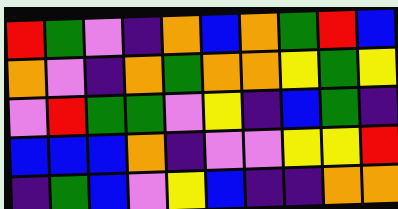[["red", "green", "violet", "indigo", "orange", "blue", "orange", "green", "red", "blue"], ["orange", "violet", "indigo", "orange", "green", "orange", "orange", "yellow", "green", "yellow"], ["violet", "red", "green", "green", "violet", "yellow", "indigo", "blue", "green", "indigo"], ["blue", "blue", "blue", "orange", "indigo", "violet", "violet", "yellow", "yellow", "red"], ["indigo", "green", "blue", "violet", "yellow", "blue", "indigo", "indigo", "orange", "orange"]]